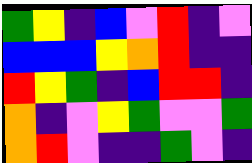[["green", "yellow", "indigo", "blue", "violet", "red", "indigo", "violet"], ["blue", "blue", "blue", "yellow", "orange", "red", "indigo", "indigo"], ["red", "yellow", "green", "indigo", "blue", "red", "red", "indigo"], ["orange", "indigo", "violet", "yellow", "green", "violet", "violet", "green"], ["orange", "red", "violet", "indigo", "indigo", "green", "violet", "indigo"]]